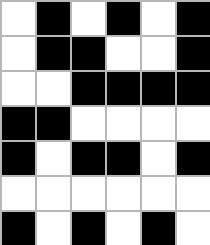[["white", "black", "white", "black", "white", "black"], ["white", "black", "black", "white", "white", "black"], ["white", "white", "black", "black", "black", "black"], ["black", "black", "white", "white", "white", "white"], ["black", "white", "black", "black", "white", "black"], ["white", "white", "white", "white", "white", "white"], ["black", "white", "black", "white", "black", "white"]]